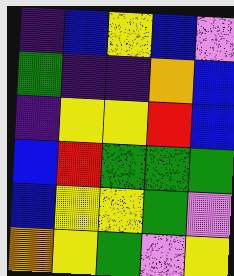[["indigo", "blue", "yellow", "blue", "violet"], ["green", "indigo", "indigo", "orange", "blue"], ["indigo", "yellow", "yellow", "red", "blue"], ["blue", "red", "green", "green", "green"], ["blue", "yellow", "yellow", "green", "violet"], ["orange", "yellow", "green", "violet", "yellow"]]